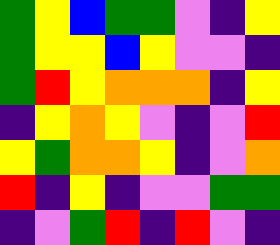[["green", "yellow", "blue", "green", "green", "violet", "indigo", "yellow"], ["green", "yellow", "yellow", "blue", "yellow", "violet", "violet", "indigo"], ["green", "red", "yellow", "orange", "orange", "orange", "indigo", "yellow"], ["indigo", "yellow", "orange", "yellow", "violet", "indigo", "violet", "red"], ["yellow", "green", "orange", "orange", "yellow", "indigo", "violet", "orange"], ["red", "indigo", "yellow", "indigo", "violet", "violet", "green", "green"], ["indigo", "violet", "green", "red", "indigo", "red", "violet", "indigo"]]